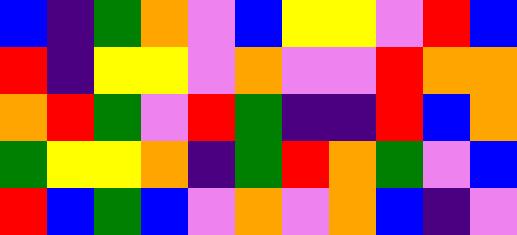[["blue", "indigo", "green", "orange", "violet", "blue", "yellow", "yellow", "violet", "red", "blue"], ["red", "indigo", "yellow", "yellow", "violet", "orange", "violet", "violet", "red", "orange", "orange"], ["orange", "red", "green", "violet", "red", "green", "indigo", "indigo", "red", "blue", "orange"], ["green", "yellow", "yellow", "orange", "indigo", "green", "red", "orange", "green", "violet", "blue"], ["red", "blue", "green", "blue", "violet", "orange", "violet", "orange", "blue", "indigo", "violet"]]